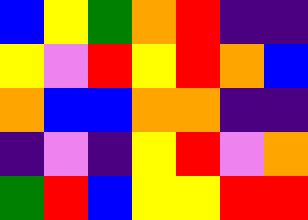[["blue", "yellow", "green", "orange", "red", "indigo", "indigo"], ["yellow", "violet", "red", "yellow", "red", "orange", "blue"], ["orange", "blue", "blue", "orange", "orange", "indigo", "indigo"], ["indigo", "violet", "indigo", "yellow", "red", "violet", "orange"], ["green", "red", "blue", "yellow", "yellow", "red", "red"]]